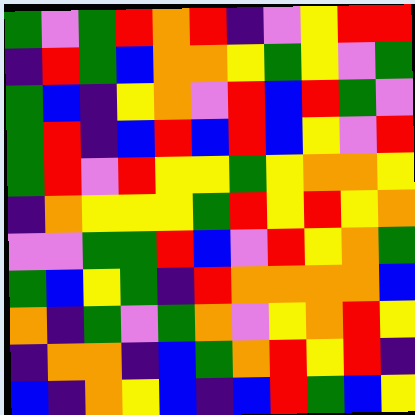[["green", "violet", "green", "red", "orange", "red", "indigo", "violet", "yellow", "red", "red"], ["indigo", "red", "green", "blue", "orange", "orange", "yellow", "green", "yellow", "violet", "green"], ["green", "blue", "indigo", "yellow", "orange", "violet", "red", "blue", "red", "green", "violet"], ["green", "red", "indigo", "blue", "red", "blue", "red", "blue", "yellow", "violet", "red"], ["green", "red", "violet", "red", "yellow", "yellow", "green", "yellow", "orange", "orange", "yellow"], ["indigo", "orange", "yellow", "yellow", "yellow", "green", "red", "yellow", "red", "yellow", "orange"], ["violet", "violet", "green", "green", "red", "blue", "violet", "red", "yellow", "orange", "green"], ["green", "blue", "yellow", "green", "indigo", "red", "orange", "orange", "orange", "orange", "blue"], ["orange", "indigo", "green", "violet", "green", "orange", "violet", "yellow", "orange", "red", "yellow"], ["indigo", "orange", "orange", "indigo", "blue", "green", "orange", "red", "yellow", "red", "indigo"], ["blue", "indigo", "orange", "yellow", "blue", "indigo", "blue", "red", "green", "blue", "yellow"]]